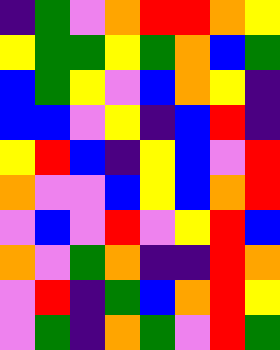[["indigo", "green", "violet", "orange", "red", "red", "orange", "yellow"], ["yellow", "green", "green", "yellow", "green", "orange", "blue", "green"], ["blue", "green", "yellow", "violet", "blue", "orange", "yellow", "indigo"], ["blue", "blue", "violet", "yellow", "indigo", "blue", "red", "indigo"], ["yellow", "red", "blue", "indigo", "yellow", "blue", "violet", "red"], ["orange", "violet", "violet", "blue", "yellow", "blue", "orange", "red"], ["violet", "blue", "violet", "red", "violet", "yellow", "red", "blue"], ["orange", "violet", "green", "orange", "indigo", "indigo", "red", "orange"], ["violet", "red", "indigo", "green", "blue", "orange", "red", "yellow"], ["violet", "green", "indigo", "orange", "green", "violet", "red", "green"]]